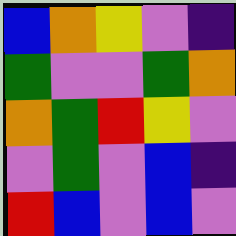[["blue", "orange", "yellow", "violet", "indigo"], ["green", "violet", "violet", "green", "orange"], ["orange", "green", "red", "yellow", "violet"], ["violet", "green", "violet", "blue", "indigo"], ["red", "blue", "violet", "blue", "violet"]]